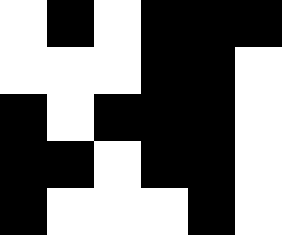[["white", "black", "white", "black", "black", "black"], ["white", "white", "white", "black", "black", "white"], ["black", "white", "black", "black", "black", "white"], ["black", "black", "white", "black", "black", "white"], ["black", "white", "white", "white", "black", "white"]]